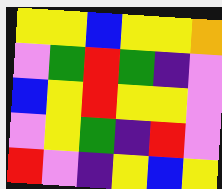[["yellow", "yellow", "blue", "yellow", "yellow", "orange"], ["violet", "green", "red", "green", "indigo", "violet"], ["blue", "yellow", "red", "yellow", "yellow", "violet"], ["violet", "yellow", "green", "indigo", "red", "violet"], ["red", "violet", "indigo", "yellow", "blue", "yellow"]]